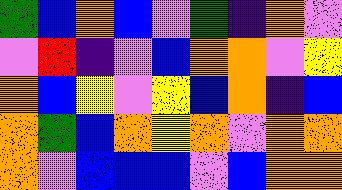[["green", "blue", "orange", "blue", "violet", "green", "indigo", "orange", "violet"], ["violet", "red", "indigo", "violet", "blue", "orange", "orange", "violet", "yellow"], ["orange", "blue", "yellow", "violet", "yellow", "blue", "orange", "indigo", "blue"], ["orange", "green", "blue", "orange", "yellow", "orange", "violet", "orange", "orange"], ["orange", "violet", "blue", "blue", "blue", "violet", "blue", "orange", "orange"]]